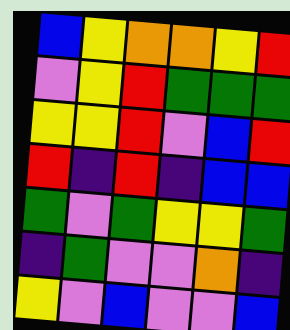[["blue", "yellow", "orange", "orange", "yellow", "red"], ["violet", "yellow", "red", "green", "green", "green"], ["yellow", "yellow", "red", "violet", "blue", "red"], ["red", "indigo", "red", "indigo", "blue", "blue"], ["green", "violet", "green", "yellow", "yellow", "green"], ["indigo", "green", "violet", "violet", "orange", "indigo"], ["yellow", "violet", "blue", "violet", "violet", "blue"]]